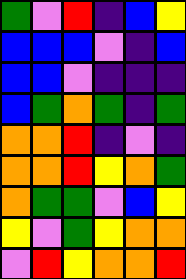[["green", "violet", "red", "indigo", "blue", "yellow"], ["blue", "blue", "blue", "violet", "indigo", "blue"], ["blue", "blue", "violet", "indigo", "indigo", "indigo"], ["blue", "green", "orange", "green", "indigo", "green"], ["orange", "orange", "red", "indigo", "violet", "indigo"], ["orange", "orange", "red", "yellow", "orange", "green"], ["orange", "green", "green", "violet", "blue", "yellow"], ["yellow", "violet", "green", "yellow", "orange", "orange"], ["violet", "red", "yellow", "orange", "orange", "red"]]